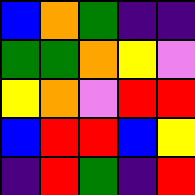[["blue", "orange", "green", "indigo", "indigo"], ["green", "green", "orange", "yellow", "violet"], ["yellow", "orange", "violet", "red", "red"], ["blue", "red", "red", "blue", "yellow"], ["indigo", "red", "green", "indigo", "red"]]